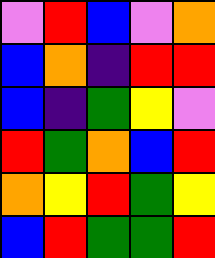[["violet", "red", "blue", "violet", "orange"], ["blue", "orange", "indigo", "red", "red"], ["blue", "indigo", "green", "yellow", "violet"], ["red", "green", "orange", "blue", "red"], ["orange", "yellow", "red", "green", "yellow"], ["blue", "red", "green", "green", "red"]]